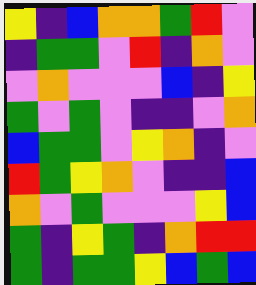[["yellow", "indigo", "blue", "orange", "orange", "green", "red", "violet"], ["indigo", "green", "green", "violet", "red", "indigo", "orange", "violet"], ["violet", "orange", "violet", "violet", "violet", "blue", "indigo", "yellow"], ["green", "violet", "green", "violet", "indigo", "indigo", "violet", "orange"], ["blue", "green", "green", "violet", "yellow", "orange", "indigo", "violet"], ["red", "green", "yellow", "orange", "violet", "indigo", "indigo", "blue"], ["orange", "violet", "green", "violet", "violet", "violet", "yellow", "blue"], ["green", "indigo", "yellow", "green", "indigo", "orange", "red", "red"], ["green", "indigo", "green", "green", "yellow", "blue", "green", "blue"]]